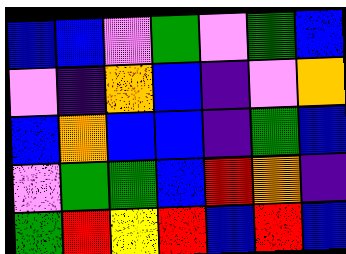[["blue", "blue", "violet", "green", "violet", "green", "blue"], ["violet", "indigo", "orange", "blue", "indigo", "violet", "orange"], ["blue", "orange", "blue", "blue", "indigo", "green", "blue"], ["violet", "green", "green", "blue", "red", "orange", "indigo"], ["green", "red", "yellow", "red", "blue", "red", "blue"]]